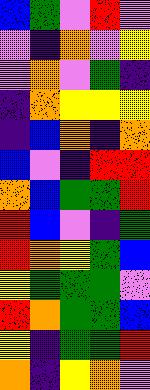[["blue", "green", "violet", "red", "violet"], ["violet", "indigo", "orange", "violet", "yellow"], ["violet", "orange", "violet", "green", "indigo"], ["indigo", "orange", "yellow", "yellow", "yellow"], ["indigo", "blue", "orange", "indigo", "orange"], ["blue", "violet", "indigo", "red", "red"], ["orange", "blue", "green", "green", "red"], ["red", "blue", "violet", "indigo", "green"], ["red", "orange", "yellow", "green", "blue"], ["yellow", "green", "green", "green", "violet"], ["red", "orange", "green", "green", "blue"], ["yellow", "indigo", "green", "green", "red"], ["orange", "indigo", "yellow", "orange", "violet"]]